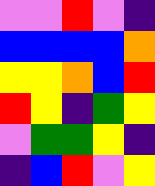[["violet", "violet", "red", "violet", "indigo"], ["blue", "blue", "blue", "blue", "orange"], ["yellow", "yellow", "orange", "blue", "red"], ["red", "yellow", "indigo", "green", "yellow"], ["violet", "green", "green", "yellow", "indigo"], ["indigo", "blue", "red", "violet", "yellow"]]